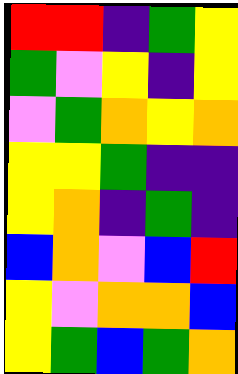[["red", "red", "indigo", "green", "yellow"], ["green", "violet", "yellow", "indigo", "yellow"], ["violet", "green", "orange", "yellow", "orange"], ["yellow", "yellow", "green", "indigo", "indigo"], ["yellow", "orange", "indigo", "green", "indigo"], ["blue", "orange", "violet", "blue", "red"], ["yellow", "violet", "orange", "orange", "blue"], ["yellow", "green", "blue", "green", "orange"]]